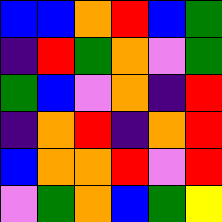[["blue", "blue", "orange", "red", "blue", "green"], ["indigo", "red", "green", "orange", "violet", "green"], ["green", "blue", "violet", "orange", "indigo", "red"], ["indigo", "orange", "red", "indigo", "orange", "red"], ["blue", "orange", "orange", "red", "violet", "red"], ["violet", "green", "orange", "blue", "green", "yellow"]]